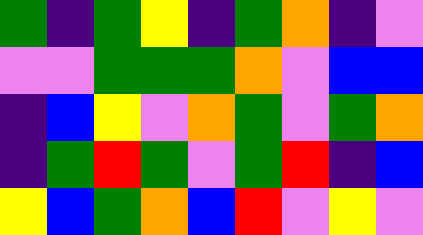[["green", "indigo", "green", "yellow", "indigo", "green", "orange", "indigo", "violet"], ["violet", "violet", "green", "green", "green", "orange", "violet", "blue", "blue"], ["indigo", "blue", "yellow", "violet", "orange", "green", "violet", "green", "orange"], ["indigo", "green", "red", "green", "violet", "green", "red", "indigo", "blue"], ["yellow", "blue", "green", "orange", "blue", "red", "violet", "yellow", "violet"]]